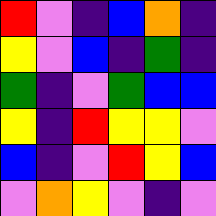[["red", "violet", "indigo", "blue", "orange", "indigo"], ["yellow", "violet", "blue", "indigo", "green", "indigo"], ["green", "indigo", "violet", "green", "blue", "blue"], ["yellow", "indigo", "red", "yellow", "yellow", "violet"], ["blue", "indigo", "violet", "red", "yellow", "blue"], ["violet", "orange", "yellow", "violet", "indigo", "violet"]]